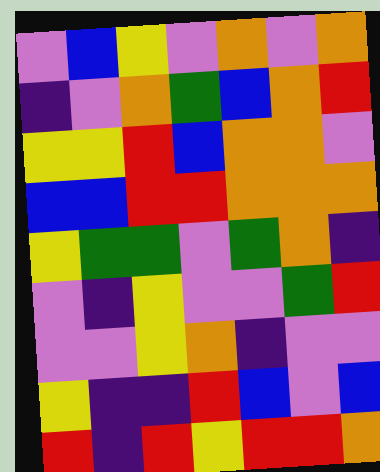[["violet", "blue", "yellow", "violet", "orange", "violet", "orange"], ["indigo", "violet", "orange", "green", "blue", "orange", "red"], ["yellow", "yellow", "red", "blue", "orange", "orange", "violet"], ["blue", "blue", "red", "red", "orange", "orange", "orange"], ["yellow", "green", "green", "violet", "green", "orange", "indigo"], ["violet", "indigo", "yellow", "violet", "violet", "green", "red"], ["violet", "violet", "yellow", "orange", "indigo", "violet", "violet"], ["yellow", "indigo", "indigo", "red", "blue", "violet", "blue"], ["red", "indigo", "red", "yellow", "red", "red", "orange"]]